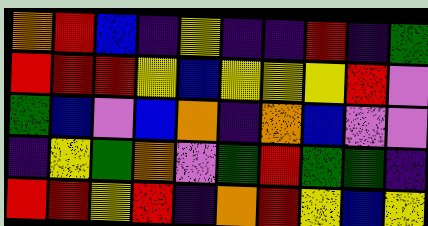[["orange", "red", "blue", "indigo", "yellow", "indigo", "indigo", "red", "indigo", "green"], ["red", "red", "red", "yellow", "blue", "yellow", "yellow", "yellow", "red", "violet"], ["green", "blue", "violet", "blue", "orange", "indigo", "orange", "blue", "violet", "violet"], ["indigo", "yellow", "green", "orange", "violet", "green", "red", "green", "green", "indigo"], ["red", "red", "yellow", "red", "indigo", "orange", "red", "yellow", "blue", "yellow"]]